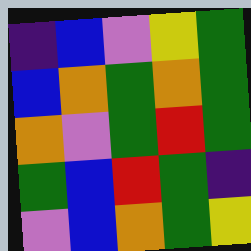[["indigo", "blue", "violet", "yellow", "green"], ["blue", "orange", "green", "orange", "green"], ["orange", "violet", "green", "red", "green"], ["green", "blue", "red", "green", "indigo"], ["violet", "blue", "orange", "green", "yellow"]]